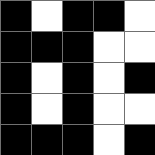[["black", "white", "black", "black", "white"], ["black", "black", "black", "white", "white"], ["black", "white", "black", "white", "black"], ["black", "white", "black", "white", "white"], ["black", "black", "black", "white", "black"]]